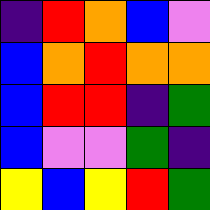[["indigo", "red", "orange", "blue", "violet"], ["blue", "orange", "red", "orange", "orange"], ["blue", "red", "red", "indigo", "green"], ["blue", "violet", "violet", "green", "indigo"], ["yellow", "blue", "yellow", "red", "green"]]